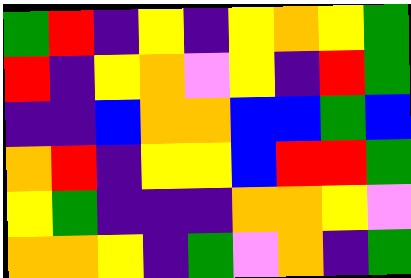[["green", "red", "indigo", "yellow", "indigo", "yellow", "orange", "yellow", "green"], ["red", "indigo", "yellow", "orange", "violet", "yellow", "indigo", "red", "green"], ["indigo", "indigo", "blue", "orange", "orange", "blue", "blue", "green", "blue"], ["orange", "red", "indigo", "yellow", "yellow", "blue", "red", "red", "green"], ["yellow", "green", "indigo", "indigo", "indigo", "orange", "orange", "yellow", "violet"], ["orange", "orange", "yellow", "indigo", "green", "violet", "orange", "indigo", "green"]]